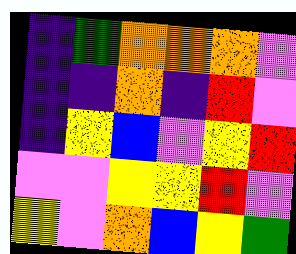[["indigo", "green", "orange", "orange", "orange", "violet"], ["indigo", "indigo", "orange", "indigo", "red", "violet"], ["indigo", "yellow", "blue", "violet", "yellow", "red"], ["violet", "violet", "yellow", "yellow", "red", "violet"], ["yellow", "violet", "orange", "blue", "yellow", "green"]]